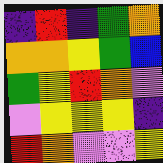[["indigo", "red", "indigo", "green", "orange"], ["orange", "orange", "yellow", "green", "blue"], ["green", "yellow", "red", "orange", "violet"], ["violet", "yellow", "yellow", "yellow", "indigo"], ["red", "orange", "violet", "violet", "yellow"]]